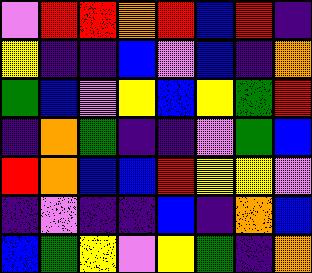[["violet", "red", "red", "orange", "red", "blue", "red", "indigo"], ["yellow", "indigo", "indigo", "blue", "violet", "blue", "indigo", "orange"], ["green", "blue", "violet", "yellow", "blue", "yellow", "green", "red"], ["indigo", "orange", "green", "indigo", "indigo", "violet", "green", "blue"], ["red", "orange", "blue", "blue", "red", "yellow", "yellow", "violet"], ["indigo", "violet", "indigo", "indigo", "blue", "indigo", "orange", "blue"], ["blue", "green", "yellow", "violet", "yellow", "green", "indigo", "orange"]]